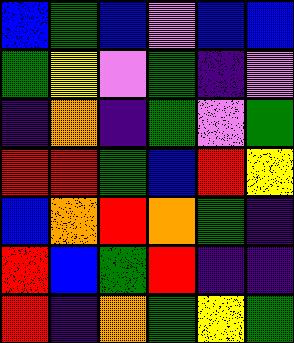[["blue", "green", "blue", "violet", "blue", "blue"], ["green", "yellow", "violet", "green", "indigo", "violet"], ["indigo", "orange", "indigo", "green", "violet", "green"], ["red", "red", "green", "blue", "red", "yellow"], ["blue", "orange", "red", "orange", "green", "indigo"], ["red", "blue", "green", "red", "indigo", "indigo"], ["red", "indigo", "orange", "green", "yellow", "green"]]